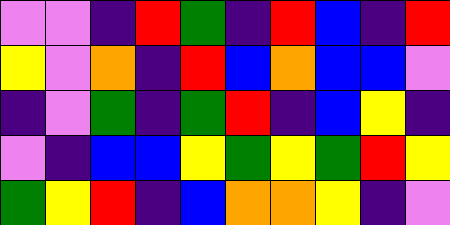[["violet", "violet", "indigo", "red", "green", "indigo", "red", "blue", "indigo", "red"], ["yellow", "violet", "orange", "indigo", "red", "blue", "orange", "blue", "blue", "violet"], ["indigo", "violet", "green", "indigo", "green", "red", "indigo", "blue", "yellow", "indigo"], ["violet", "indigo", "blue", "blue", "yellow", "green", "yellow", "green", "red", "yellow"], ["green", "yellow", "red", "indigo", "blue", "orange", "orange", "yellow", "indigo", "violet"]]